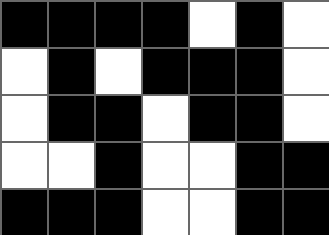[["black", "black", "black", "black", "white", "black", "white"], ["white", "black", "white", "black", "black", "black", "white"], ["white", "black", "black", "white", "black", "black", "white"], ["white", "white", "black", "white", "white", "black", "black"], ["black", "black", "black", "white", "white", "black", "black"]]